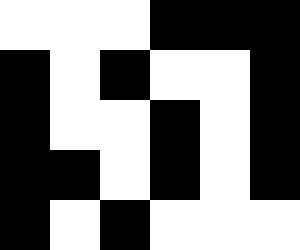[["white", "white", "white", "black", "black", "black"], ["black", "white", "black", "white", "white", "black"], ["black", "white", "white", "black", "white", "black"], ["black", "black", "white", "black", "white", "black"], ["black", "white", "black", "white", "white", "white"]]